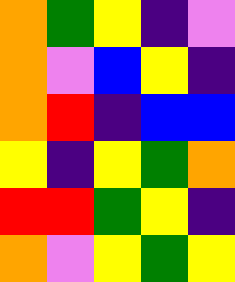[["orange", "green", "yellow", "indigo", "violet"], ["orange", "violet", "blue", "yellow", "indigo"], ["orange", "red", "indigo", "blue", "blue"], ["yellow", "indigo", "yellow", "green", "orange"], ["red", "red", "green", "yellow", "indigo"], ["orange", "violet", "yellow", "green", "yellow"]]